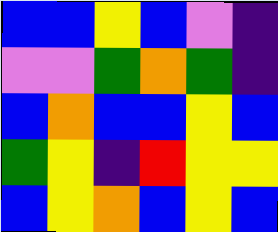[["blue", "blue", "yellow", "blue", "violet", "indigo"], ["violet", "violet", "green", "orange", "green", "indigo"], ["blue", "orange", "blue", "blue", "yellow", "blue"], ["green", "yellow", "indigo", "red", "yellow", "yellow"], ["blue", "yellow", "orange", "blue", "yellow", "blue"]]